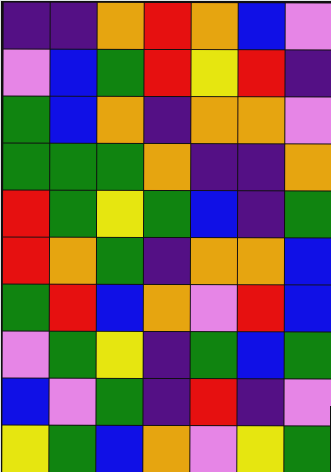[["indigo", "indigo", "orange", "red", "orange", "blue", "violet"], ["violet", "blue", "green", "red", "yellow", "red", "indigo"], ["green", "blue", "orange", "indigo", "orange", "orange", "violet"], ["green", "green", "green", "orange", "indigo", "indigo", "orange"], ["red", "green", "yellow", "green", "blue", "indigo", "green"], ["red", "orange", "green", "indigo", "orange", "orange", "blue"], ["green", "red", "blue", "orange", "violet", "red", "blue"], ["violet", "green", "yellow", "indigo", "green", "blue", "green"], ["blue", "violet", "green", "indigo", "red", "indigo", "violet"], ["yellow", "green", "blue", "orange", "violet", "yellow", "green"]]